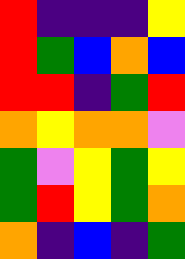[["red", "indigo", "indigo", "indigo", "yellow"], ["red", "green", "blue", "orange", "blue"], ["red", "red", "indigo", "green", "red"], ["orange", "yellow", "orange", "orange", "violet"], ["green", "violet", "yellow", "green", "yellow"], ["green", "red", "yellow", "green", "orange"], ["orange", "indigo", "blue", "indigo", "green"]]